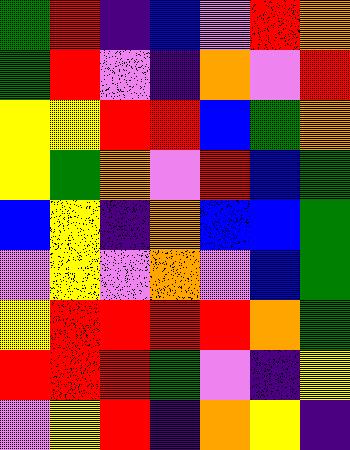[["green", "red", "indigo", "blue", "violet", "red", "orange"], ["green", "red", "violet", "indigo", "orange", "violet", "red"], ["yellow", "yellow", "red", "red", "blue", "green", "orange"], ["yellow", "green", "orange", "violet", "red", "blue", "green"], ["blue", "yellow", "indigo", "orange", "blue", "blue", "green"], ["violet", "yellow", "violet", "orange", "violet", "blue", "green"], ["yellow", "red", "red", "red", "red", "orange", "green"], ["red", "red", "red", "green", "violet", "indigo", "yellow"], ["violet", "yellow", "red", "indigo", "orange", "yellow", "indigo"]]